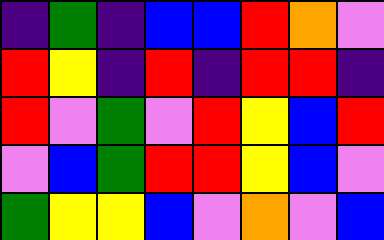[["indigo", "green", "indigo", "blue", "blue", "red", "orange", "violet"], ["red", "yellow", "indigo", "red", "indigo", "red", "red", "indigo"], ["red", "violet", "green", "violet", "red", "yellow", "blue", "red"], ["violet", "blue", "green", "red", "red", "yellow", "blue", "violet"], ["green", "yellow", "yellow", "blue", "violet", "orange", "violet", "blue"]]